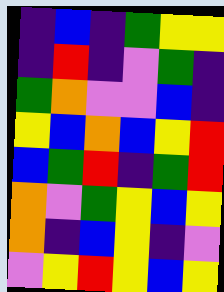[["indigo", "blue", "indigo", "green", "yellow", "yellow"], ["indigo", "red", "indigo", "violet", "green", "indigo"], ["green", "orange", "violet", "violet", "blue", "indigo"], ["yellow", "blue", "orange", "blue", "yellow", "red"], ["blue", "green", "red", "indigo", "green", "red"], ["orange", "violet", "green", "yellow", "blue", "yellow"], ["orange", "indigo", "blue", "yellow", "indigo", "violet"], ["violet", "yellow", "red", "yellow", "blue", "yellow"]]